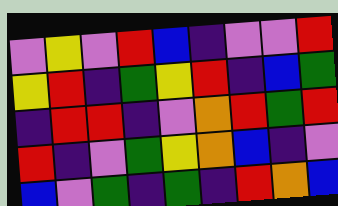[["violet", "yellow", "violet", "red", "blue", "indigo", "violet", "violet", "red"], ["yellow", "red", "indigo", "green", "yellow", "red", "indigo", "blue", "green"], ["indigo", "red", "red", "indigo", "violet", "orange", "red", "green", "red"], ["red", "indigo", "violet", "green", "yellow", "orange", "blue", "indigo", "violet"], ["blue", "violet", "green", "indigo", "green", "indigo", "red", "orange", "blue"]]